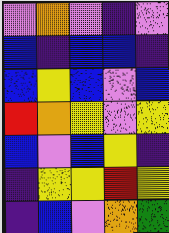[["violet", "orange", "violet", "indigo", "violet"], ["blue", "indigo", "blue", "blue", "indigo"], ["blue", "yellow", "blue", "violet", "blue"], ["red", "orange", "yellow", "violet", "yellow"], ["blue", "violet", "blue", "yellow", "indigo"], ["indigo", "yellow", "yellow", "red", "yellow"], ["indigo", "blue", "violet", "orange", "green"]]